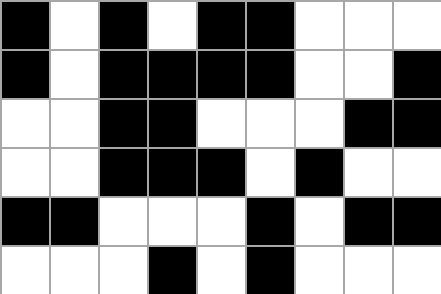[["black", "white", "black", "white", "black", "black", "white", "white", "white"], ["black", "white", "black", "black", "black", "black", "white", "white", "black"], ["white", "white", "black", "black", "white", "white", "white", "black", "black"], ["white", "white", "black", "black", "black", "white", "black", "white", "white"], ["black", "black", "white", "white", "white", "black", "white", "black", "black"], ["white", "white", "white", "black", "white", "black", "white", "white", "white"]]